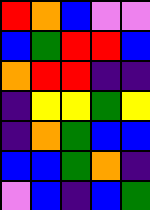[["red", "orange", "blue", "violet", "violet"], ["blue", "green", "red", "red", "blue"], ["orange", "red", "red", "indigo", "indigo"], ["indigo", "yellow", "yellow", "green", "yellow"], ["indigo", "orange", "green", "blue", "blue"], ["blue", "blue", "green", "orange", "indigo"], ["violet", "blue", "indigo", "blue", "green"]]